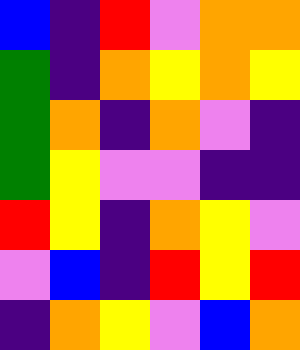[["blue", "indigo", "red", "violet", "orange", "orange"], ["green", "indigo", "orange", "yellow", "orange", "yellow"], ["green", "orange", "indigo", "orange", "violet", "indigo"], ["green", "yellow", "violet", "violet", "indigo", "indigo"], ["red", "yellow", "indigo", "orange", "yellow", "violet"], ["violet", "blue", "indigo", "red", "yellow", "red"], ["indigo", "orange", "yellow", "violet", "blue", "orange"]]